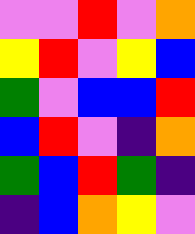[["violet", "violet", "red", "violet", "orange"], ["yellow", "red", "violet", "yellow", "blue"], ["green", "violet", "blue", "blue", "red"], ["blue", "red", "violet", "indigo", "orange"], ["green", "blue", "red", "green", "indigo"], ["indigo", "blue", "orange", "yellow", "violet"]]